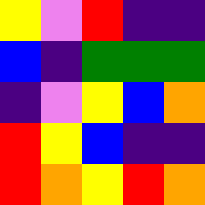[["yellow", "violet", "red", "indigo", "indigo"], ["blue", "indigo", "green", "green", "green"], ["indigo", "violet", "yellow", "blue", "orange"], ["red", "yellow", "blue", "indigo", "indigo"], ["red", "orange", "yellow", "red", "orange"]]